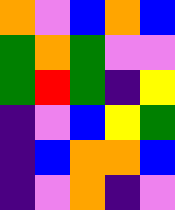[["orange", "violet", "blue", "orange", "blue"], ["green", "orange", "green", "violet", "violet"], ["green", "red", "green", "indigo", "yellow"], ["indigo", "violet", "blue", "yellow", "green"], ["indigo", "blue", "orange", "orange", "blue"], ["indigo", "violet", "orange", "indigo", "violet"]]